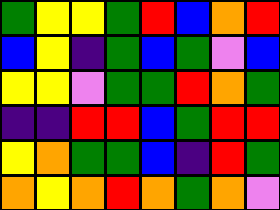[["green", "yellow", "yellow", "green", "red", "blue", "orange", "red"], ["blue", "yellow", "indigo", "green", "blue", "green", "violet", "blue"], ["yellow", "yellow", "violet", "green", "green", "red", "orange", "green"], ["indigo", "indigo", "red", "red", "blue", "green", "red", "red"], ["yellow", "orange", "green", "green", "blue", "indigo", "red", "green"], ["orange", "yellow", "orange", "red", "orange", "green", "orange", "violet"]]